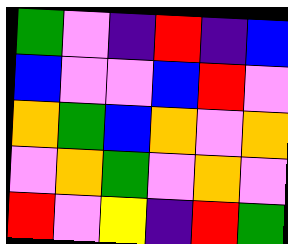[["green", "violet", "indigo", "red", "indigo", "blue"], ["blue", "violet", "violet", "blue", "red", "violet"], ["orange", "green", "blue", "orange", "violet", "orange"], ["violet", "orange", "green", "violet", "orange", "violet"], ["red", "violet", "yellow", "indigo", "red", "green"]]